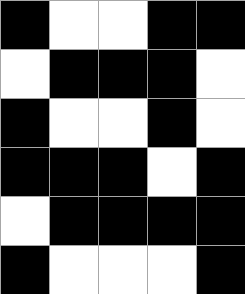[["black", "white", "white", "black", "black"], ["white", "black", "black", "black", "white"], ["black", "white", "white", "black", "white"], ["black", "black", "black", "white", "black"], ["white", "black", "black", "black", "black"], ["black", "white", "white", "white", "black"]]